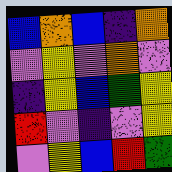[["blue", "orange", "blue", "indigo", "orange"], ["violet", "yellow", "violet", "orange", "violet"], ["indigo", "yellow", "blue", "green", "yellow"], ["red", "violet", "indigo", "violet", "yellow"], ["violet", "yellow", "blue", "red", "green"]]